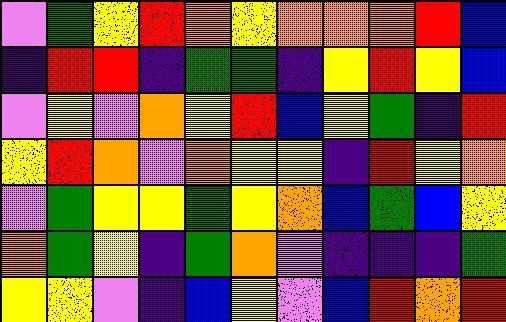[["violet", "green", "yellow", "red", "orange", "yellow", "orange", "orange", "orange", "red", "blue"], ["indigo", "red", "red", "indigo", "green", "green", "indigo", "yellow", "red", "yellow", "blue"], ["violet", "yellow", "violet", "orange", "yellow", "red", "blue", "yellow", "green", "indigo", "red"], ["yellow", "red", "orange", "violet", "orange", "yellow", "yellow", "indigo", "red", "yellow", "orange"], ["violet", "green", "yellow", "yellow", "green", "yellow", "orange", "blue", "green", "blue", "yellow"], ["orange", "green", "yellow", "indigo", "green", "orange", "violet", "indigo", "indigo", "indigo", "green"], ["yellow", "yellow", "violet", "indigo", "blue", "yellow", "violet", "blue", "red", "orange", "red"]]